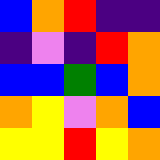[["blue", "orange", "red", "indigo", "indigo"], ["indigo", "violet", "indigo", "red", "orange"], ["blue", "blue", "green", "blue", "orange"], ["orange", "yellow", "violet", "orange", "blue"], ["yellow", "yellow", "red", "yellow", "orange"]]